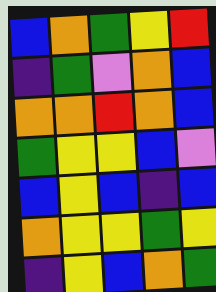[["blue", "orange", "green", "yellow", "red"], ["indigo", "green", "violet", "orange", "blue"], ["orange", "orange", "red", "orange", "blue"], ["green", "yellow", "yellow", "blue", "violet"], ["blue", "yellow", "blue", "indigo", "blue"], ["orange", "yellow", "yellow", "green", "yellow"], ["indigo", "yellow", "blue", "orange", "green"]]